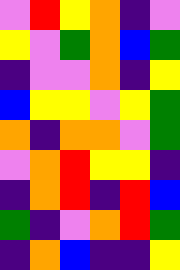[["violet", "red", "yellow", "orange", "indigo", "violet"], ["yellow", "violet", "green", "orange", "blue", "green"], ["indigo", "violet", "violet", "orange", "indigo", "yellow"], ["blue", "yellow", "yellow", "violet", "yellow", "green"], ["orange", "indigo", "orange", "orange", "violet", "green"], ["violet", "orange", "red", "yellow", "yellow", "indigo"], ["indigo", "orange", "red", "indigo", "red", "blue"], ["green", "indigo", "violet", "orange", "red", "green"], ["indigo", "orange", "blue", "indigo", "indigo", "yellow"]]